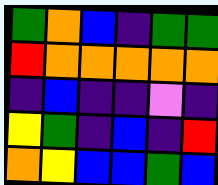[["green", "orange", "blue", "indigo", "green", "green"], ["red", "orange", "orange", "orange", "orange", "orange"], ["indigo", "blue", "indigo", "indigo", "violet", "indigo"], ["yellow", "green", "indigo", "blue", "indigo", "red"], ["orange", "yellow", "blue", "blue", "green", "blue"]]